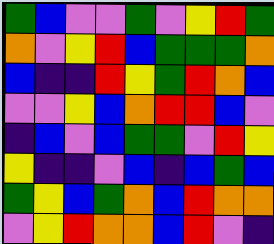[["green", "blue", "violet", "violet", "green", "violet", "yellow", "red", "green"], ["orange", "violet", "yellow", "red", "blue", "green", "green", "green", "orange"], ["blue", "indigo", "indigo", "red", "yellow", "green", "red", "orange", "blue"], ["violet", "violet", "yellow", "blue", "orange", "red", "red", "blue", "violet"], ["indigo", "blue", "violet", "blue", "green", "green", "violet", "red", "yellow"], ["yellow", "indigo", "indigo", "violet", "blue", "indigo", "blue", "green", "blue"], ["green", "yellow", "blue", "green", "orange", "blue", "red", "orange", "orange"], ["violet", "yellow", "red", "orange", "orange", "blue", "red", "violet", "indigo"]]